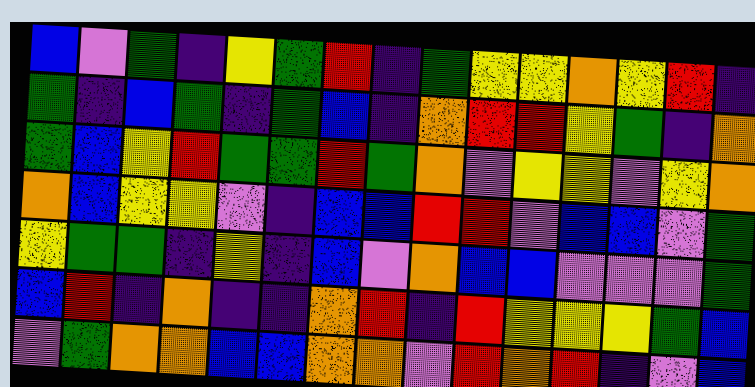[["blue", "violet", "green", "indigo", "yellow", "green", "red", "indigo", "green", "yellow", "yellow", "orange", "yellow", "red", "indigo"], ["green", "indigo", "blue", "green", "indigo", "green", "blue", "indigo", "orange", "red", "red", "yellow", "green", "indigo", "orange"], ["green", "blue", "yellow", "red", "green", "green", "red", "green", "orange", "violet", "yellow", "yellow", "violet", "yellow", "orange"], ["orange", "blue", "yellow", "yellow", "violet", "indigo", "blue", "blue", "red", "red", "violet", "blue", "blue", "violet", "green"], ["yellow", "green", "green", "indigo", "yellow", "indigo", "blue", "violet", "orange", "blue", "blue", "violet", "violet", "violet", "green"], ["blue", "red", "indigo", "orange", "indigo", "indigo", "orange", "red", "indigo", "red", "yellow", "yellow", "yellow", "green", "blue"], ["violet", "green", "orange", "orange", "blue", "blue", "orange", "orange", "violet", "red", "orange", "red", "indigo", "violet", "blue"]]